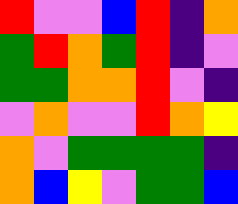[["red", "violet", "violet", "blue", "red", "indigo", "orange"], ["green", "red", "orange", "green", "red", "indigo", "violet"], ["green", "green", "orange", "orange", "red", "violet", "indigo"], ["violet", "orange", "violet", "violet", "red", "orange", "yellow"], ["orange", "violet", "green", "green", "green", "green", "indigo"], ["orange", "blue", "yellow", "violet", "green", "green", "blue"]]